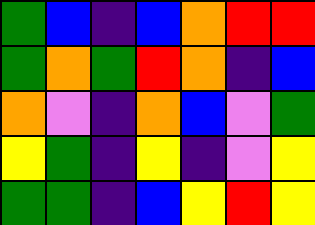[["green", "blue", "indigo", "blue", "orange", "red", "red"], ["green", "orange", "green", "red", "orange", "indigo", "blue"], ["orange", "violet", "indigo", "orange", "blue", "violet", "green"], ["yellow", "green", "indigo", "yellow", "indigo", "violet", "yellow"], ["green", "green", "indigo", "blue", "yellow", "red", "yellow"]]